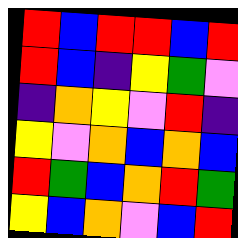[["red", "blue", "red", "red", "blue", "red"], ["red", "blue", "indigo", "yellow", "green", "violet"], ["indigo", "orange", "yellow", "violet", "red", "indigo"], ["yellow", "violet", "orange", "blue", "orange", "blue"], ["red", "green", "blue", "orange", "red", "green"], ["yellow", "blue", "orange", "violet", "blue", "red"]]